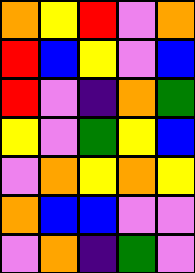[["orange", "yellow", "red", "violet", "orange"], ["red", "blue", "yellow", "violet", "blue"], ["red", "violet", "indigo", "orange", "green"], ["yellow", "violet", "green", "yellow", "blue"], ["violet", "orange", "yellow", "orange", "yellow"], ["orange", "blue", "blue", "violet", "violet"], ["violet", "orange", "indigo", "green", "violet"]]